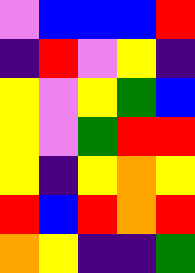[["violet", "blue", "blue", "blue", "red"], ["indigo", "red", "violet", "yellow", "indigo"], ["yellow", "violet", "yellow", "green", "blue"], ["yellow", "violet", "green", "red", "red"], ["yellow", "indigo", "yellow", "orange", "yellow"], ["red", "blue", "red", "orange", "red"], ["orange", "yellow", "indigo", "indigo", "green"]]